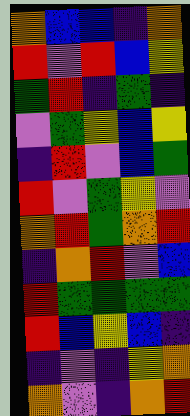[["orange", "blue", "blue", "indigo", "orange"], ["red", "violet", "red", "blue", "yellow"], ["green", "red", "indigo", "green", "indigo"], ["violet", "green", "yellow", "blue", "yellow"], ["indigo", "red", "violet", "blue", "green"], ["red", "violet", "green", "yellow", "violet"], ["orange", "red", "green", "orange", "red"], ["indigo", "orange", "red", "violet", "blue"], ["red", "green", "green", "green", "green"], ["red", "blue", "yellow", "blue", "indigo"], ["indigo", "violet", "indigo", "yellow", "orange"], ["orange", "violet", "indigo", "orange", "red"]]